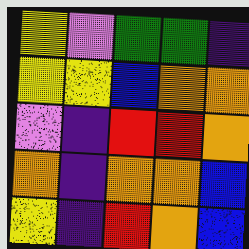[["yellow", "violet", "green", "green", "indigo"], ["yellow", "yellow", "blue", "orange", "orange"], ["violet", "indigo", "red", "red", "orange"], ["orange", "indigo", "orange", "orange", "blue"], ["yellow", "indigo", "red", "orange", "blue"]]